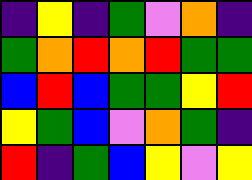[["indigo", "yellow", "indigo", "green", "violet", "orange", "indigo"], ["green", "orange", "red", "orange", "red", "green", "green"], ["blue", "red", "blue", "green", "green", "yellow", "red"], ["yellow", "green", "blue", "violet", "orange", "green", "indigo"], ["red", "indigo", "green", "blue", "yellow", "violet", "yellow"]]